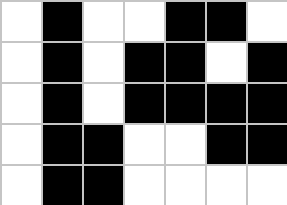[["white", "black", "white", "white", "black", "black", "white"], ["white", "black", "white", "black", "black", "white", "black"], ["white", "black", "white", "black", "black", "black", "black"], ["white", "black", "black", "white", "white", "black", "black"], ["white", "black", "black", "white", "white", "white", "white"]]